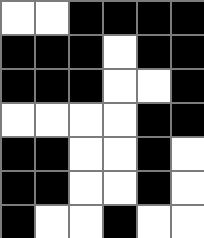[["white", "white", "black", "black", "black", "black"], ["black", "black", "black", "white", "black", "black"], ["black", "black", "black", "white", "white", "black"], ["white", "white", "white", "white", "black", "black"], ["black", "black", "white", "white", "black", "white"], ["black", "black", "white", "white", "black", "white"], ["black", "white", "white", "black", "white", "white"]]